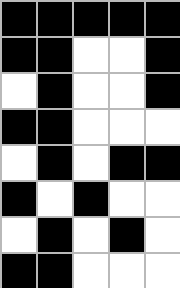[["black", "black", "black", "black", "black"], ["black", "black", "white", "white", "black"], ["white", "black", "white", "white", "black"], ["black", "black", "white", "white", "white"], ["white", "black", "white", "black", "black"], ["black", "white", "black", "white", "white"], ["white", "black", "white", "black", "white"], ["black", "black", "white", "white", "white"]]